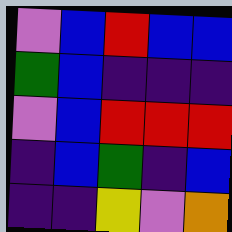[["violet", "blue", "red", "blue", "blue"], ["green", "blue", "indigo", "indigo", "indigo"], ["violet", "blue", "red", "red", "red"], ["indigo", "blue", "green", "indigo", "blue"], ["indigo", "indigo", "yellow", "violet", "orange"]]